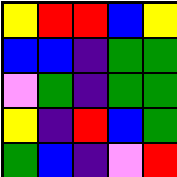[["yellow", "red", "red", "blue", "yellow"], ["blue", "blue", "indigo", "green", "green"], ["violet", "green", "indigo", "green", "green"], ["yellow", "indigo", "red", "blue", "green"], ["green", "blue", "indigo", "violet", "red"]]